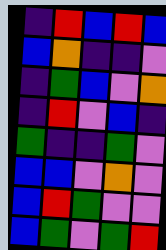[["indigo", "red", "blue", "red", "blue"], ["blue", "orange", "indigo", "indigo", "violet"], ["indigo", "green", "blue", "violet", "orange"], ["indigo", "red", "violet", "blue", "indigo"], ["green", "indigo", "indigo", "green", "violet"], ["blue", "blue", "violet", "orange", "violet"], ["blue", "red", "green", "violet", "violet"], ["blue", "green", "violet", "green", "red"]]